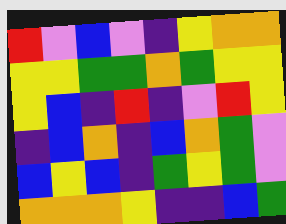[["red", "violet", "blue", "violet", "indigo", "yellow", "orange", "orange"], ["yellow", "yellow", "green", "green", "orange", "green", "yellow", "yellow"], ["yellow", "blue", "indigo", "red", "indigo", "violet", "red", "yellow"], ["indigo", "blue", "orange", "indigo", "blue", "orange", "green", "violet"], ["blue", "yellow", "blue", "indigo", "green", "yellow", "green", "violet"], ["orange", "orange", "orange", "yellow", "indigo", "indigo", "blue", "green"]]